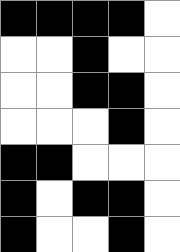[["black", "black", "black", "black", "white"], ["white", "white", "black", "white", "white"], ["white", "white", "black", "black", "white"], ["white", "white", "white", "black", "white"], ["black", "black", "white", "white", "white"], ["black", "white", "black", "black", "white"], ["black", "white", "white", "black", "white"]]